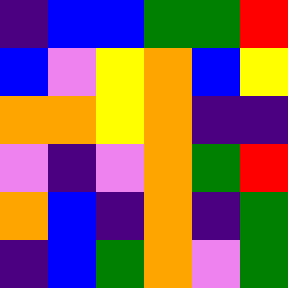[["indigo", "blue", "blue", "green", "green", "red"], ["blue", "violet", "yellow", "orange", "blue", "yellow"], ["orange", "orange", "yellow", "orange", "indigo", "indigo"], ["violet", "indigo", "violet", "orange", "green", "red"], ["orange", "blue", "indigo", "orange", "indigo", "green"], ["indigo", "blue", "green", "orange", "violet", "green"]]